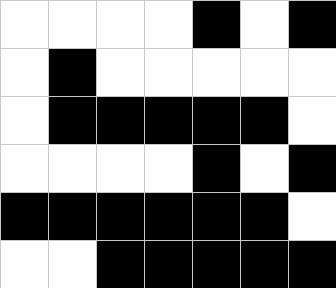[["white", "white", "white", "white", "black", "white", "black"], ["white", "black", "white", "white", "white", "white", "white"], ["white", "black", "black", "black", "black", "black", "white"], ["white", "white", "white", "white", "black", "white", "black"], ["black", "black", "black", "black", "black", "black", "white"], ["white", "white", "black", "black", "black", "black", "black"]]